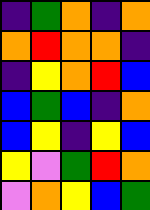[["indigo", "green", "orange", "indigo", "orange"], ["orange", "red", "orange", "orange", "indigo"], ["indigo", "yellow", "orange", "red", "blue"], ["blue", "green", "blue", "indigo", "orange"], ["blue", "yellow", "indigo", "yellow", "blue"], ["yellow", "violet", "green", "red", "orange"], ["violet", "orange", "yellow", "blue", "green"]]